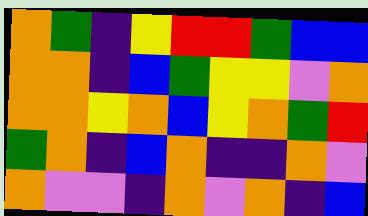[["orange", "green", "indigo", "yellow", "red", "red", "green", "blue", "blue"], ["orange", "orange", "indigo", "blue", "green", "yellow", "yellow", "violet", "orange"], ["orange", "orange", "yellow", "orange", "blue", "yellow", "orange", "green", "red"], ["green", "orange", "indigo", "blue", "orange", "indigo", "indigo", "orange", "violet"], ["orange", "violet", "violet", "indigo", "orange", "violet", "orange", "indigo", "blue"]]